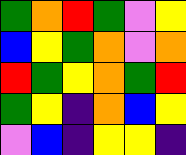[["green", "orange", "red", "green", "violet", "yellow"], ["blue", "yellow", "green", "orange", "violet", "orange"], ["red", "green", "yellow", "orange", "green", "red"], ["green", "yellow", "indigo", "orange", "blue", "yellow"], ["violet", "blue", "indigo", "yellow", "yellow", "indigo"]]